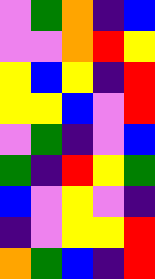[["violet", "green", "orange", "indigo", "blue"], ["violet", "violet", "orange", "red", "yellow"], ["yellow", "blue", "yellow", "indigo", "red"], ["yellow", "yellow", "blue", "violet", "red"], ["violet", "green", "indigo", "violet", "blue"], ["green", "indigo", "red", "yellow", "green"], ["blue", "violet", "yellow", "violet", "indigo"], ["indigo", "violet", "yellow", "yellow", "red"], ["orange", "green", "blue", "indigo", "red"]]